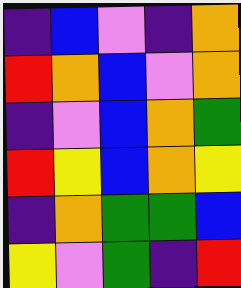[["indigo", "blue", "violet", "indigo", "orange"], ["red", "orange", "blue", "violet", "orange"], ["indigo", "violet", "blue", "orange", "green"], ["red", "yellow", "blue", "orange", "yellow"], ["indigo", "orange", "green", "green", "blue"], ["yellow", "violet", "green", "indigo", "red"]]